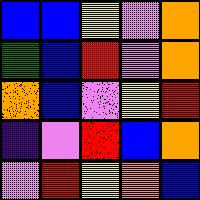[["blue", "blue", "yellow", "violet", "orange"], ["green", "blue", "red", "violet", "orange"], ["orange", "blue", "violet", "yellow", "red"], ["indigo", "violet", "red", "blue", "orange"], ["violet", "red", "yellow", "orange", "blue"]]